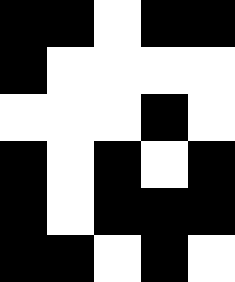[["black", "black", "white", "black", "black"], ["black", "white", "white", "white", "white"], ["white", "white", "white", "black", "white"], ["black", "white", "black", "white", "black"], ["black", "white", "black", "black", "black"], ["black", "black", "white", "black", "white"]]